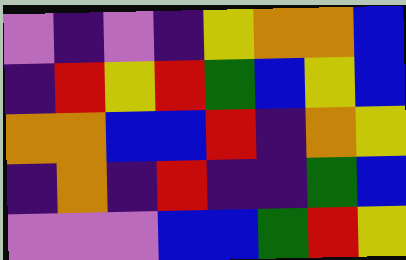[["violet", "indigo", "violet", "indigo", "yellow", "orange", "orange", "blue"], ["indigo", "red", "yellow", "red", "green", "blue", "yellow", "blue"], ["orange", "orange", "blue", "blue", "red", "indigo", "orange", "yellow"], ["indigo", "orange", "indigo", "red", "indigo", "indigo", "green", "blue"], ["violet", "violet", "violet", "blue", "blue", "green", "red", "yellow"]]